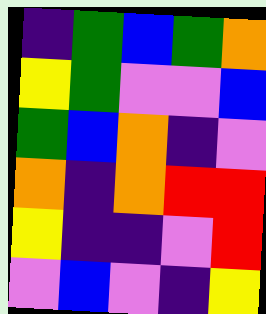[["indigo", "green", "blue", "green", "orange"], ["yellow", "green", "violet", "violet", "blue"], ["green", "blue", "orange", "indigo", "violet"], ["orange", "indigo", "orange", "red", "red"], ["yellow", "indigo", "indigo", "violet", "red"], ["violet", "blue", "violet", "indigo", "yellow"]]